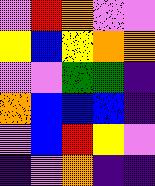[["violet", "red", "orange", "violet", "violet"], ["yellow", "blue", "yellow", "orange", "orange"], ["violet", "violet", "green", "green", "indigo"], ["orange", "blue", "blue", "blue", "indigo"], ["violet", "blue", "red", "yellow", "violet"], ["indigo", "violet", "orange", "indigo", "indigo"]]